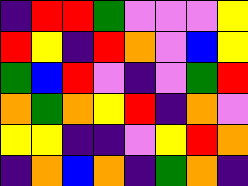[["indigo", "red", "red", "green", "violet", "violet", "violet", "yellow"], ["red", "yellow", "indigo", "red", "orange", "violet", "blue", "yellow"], ["green", "blue", "red", "violet", "indigo", "violet", "green", "red"], ["orange", "green", "orange", "yellow", "red", "indigo", "orange", "violet"], ["yellow", "yellow", "indigo", "indigo", "violet", "yellow", "red", "orange"], ["indigo", "orange", "blue", "orange", "indigo", "green", "orange", "indigo"]]